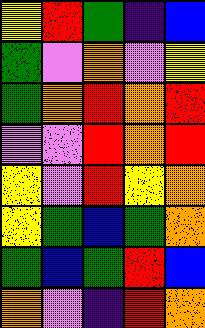[["yellow", "red", "green", "indigo", "blue"], ["green", "violet", "orange", "violet", "yellow"], ["green", "orange", "red", "orange", "red"], ["violet", "violet", "red", "orange", "red"], ["yellow", "violet", "red", "yellow", "orange"], ["yellow", "green", "blue", "green", "orange"], ["green", "blue", "green", "red", "blue"], ["orange", "violet", "indigo", "red", "orange"]]